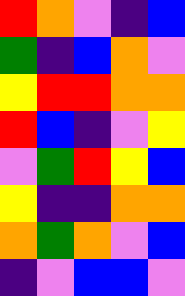[["red", "orange", "violet", "indigo", "blue"], ["green", "indigo", "blue", "orange", "violet"], ["yellow", "red", "red", "orange", "orange"], ["red", "blue", "indigo", "violet", "yellow"], ["violet", "green", "red", "yellow", "blue"], ["yellow", "indigo", "indigo", "orange", "orange"], ["orange", "green", "orange", "violet", "blue"], ["indigo", "violet", "blue", "blue", "violet"]]